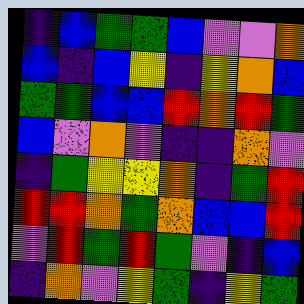[["indigo", "blue", "green", "green", "blue", "violet", "violet", "orange"], ["blue", "indigo", "blue", "yellow", "indigo", "yellow", "orange", "blue"], ["green", "green", "blue", "blue", "red", "orange", "red", "green"], ["blue", "violet", "orange", "violet", "indigo", "indigo", "orange", "violet"], ["indigo", "green", "yellow", "yellow", "orange", "indigo", "green", "red"], ["red", "red", "orange", "green", "orange", "blue", "blue", "red"], ["violet", "red", "green", "red", "green", "violet", "indigo", "blue"], ["indigo", "orange", "violet", "yellow", "green", "indigo", "yellow", "green"]]